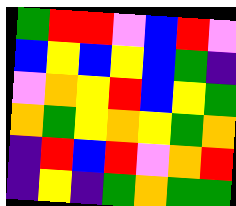[["green", "red", "red", "violet", "blue", "red", "violet"], ["blue", "yellow", "blue", "yellow", "blue", "green", "indigo"], ["violet", "orange", "yellow", "red", "blue", "yellow", "green"], ["orange", "green", "yellow", "orange", "yellow", "green", "orange"], ["indigo", "red", "blue", "red", "violet", "orange", "red"], ["indigo", "yellow", "indigo", "green", "orange", "green", "green"]]